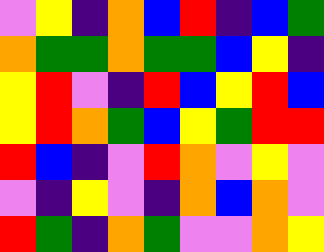[["violet", "yellow", "indigo", "orange", "blue", "red", "indigo", "blue", "green"], ["orange", "green", "green", "orange", "green", "green", "blue", "yellow", "indigo"], ["yellow", "red", "violet", "indigo", "red", "blue", "yellow", "red", "blue"], ["yellow", "red", "orange", "green", "blue", "yellow", "green", "red", "red"], ["red", "blue", "indigo", "violet", "red", "orange", "violet", "yellow", "violet"], ["violet", "indigo", "yellow", "violet", "indigo", "orange", "blue", "orange", "violet"], ["red", "green", "indigo", "orange", "green", "violet", "violet", "orange", "yellow"]]